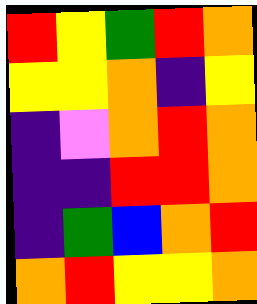[["red", "yellow", "green", "red", "orange"], ["yellow", "yellow", "orange", "indigo", "yellow"], ["indigo", "violet", "orange", "red", "orange"], ["indigo", "indigo", "red", "red", "orange"], ["indigo", "green", "blue", "orange", "red"], ["orange", "red", "yellow", "yellow", "orange"]]